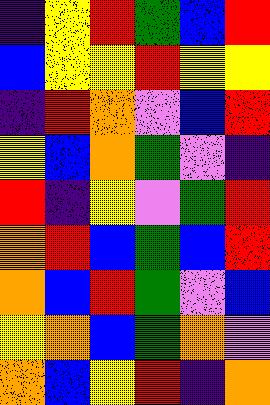[["indigo", "yellow", "red", "green", "blue", "red"], ["blue", "yellow", "yellow", "red", "yellow", "yellow"], ["indigo", "red", "orange", "violet", "blue", "red"], ["yellow", "blue", "orange", "green", "violet", "indigo"], ["red", "indigo", "yellow", "violet", "green", "red"], ["orange", "red", "blue", "green", "blue", "red"], ["orange", "blue", "red", "green", "violet", "blue"], ["yellow", "orange", "blue", "green", "orange", "violet"], ["orange", "blue", "yellow", "red", "indigo", "orange"]]